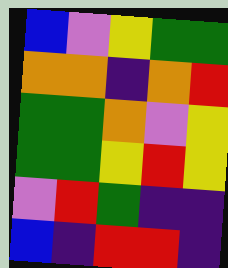[["blue", "violet", "yellow", "green", "green"], ["orange", "orange", "indigo", "orange", "red"], ["green", "green", "orange", "violet", "yellow"], ["green", "green", "yellow", "red", "yellow"], ["violet", "red", "green", "indigo", "indigo"], ["blue", "indigo", "red", "red", "indigo"]]